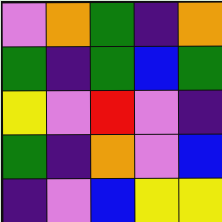[["violet", "orange", "green", "indigo", "orange"], ["green", "indigo", "green", "blue", "green"], ["yellow", "violet", "red", "violet", "indigo"], ["green", "indigo", "orange", "violet", "blue"], ["indigo", "violet", "blue", "yellow", "yellow"]]